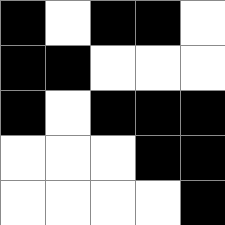[["black", "white", "black", "black", "white"], ["black", "black", "white", "white", "white"], ["black", "white", "black", "black", "black"], ["white", "white", "white", "black", "black"], ["white", "white", "white", "white", "black"]]